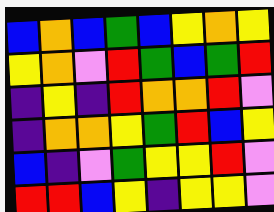[["blue", "orange", "blue", "green", "blue", "yellow", "orange", "yellow"], ["yellow", "orange", "violet", "red", "green", "blue", "green", "red"], ["indigo", "yellow", "indigo", "red", "orange", "orange", "red", "violet"], ["indigo", "orange", "orange", "yellow", "green", "red", "blue", "yellow"], ["blue", "indigo", "violet", "green", "yellow", "yellow", "red", "violet"], ["red", "red", "blue", "yellow", "indigo", "yellow", "yellow", "violet"]]